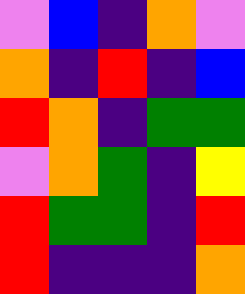[["violet", "blue", "indigo", "orange", "violet"], ["orange", "indigo", "red", "indigo", "blue"], ["red", "orange", "indigo", "green", "green"], ["violet", "orange", "green", "indigo", "yellow"], ["red", "green", "green", "indigo", "red"], ["red", "indigo", "indigo", "indigo", "orange"]]